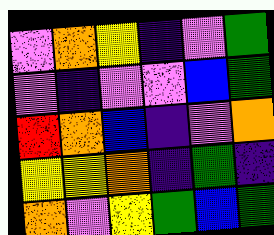[["violet", "orange", "yellow", "indigo", "violet", "green"], ["violet", "indigo", "violet", "violet", "blue", "green"], ["red", "orange", "blue", "indigo", "violet", "orange"], ["yellow", "yellow", "orange", "indigo", "green", "indigo"], ["orange", "violet", "yellow", "green", "blue", "green"]]